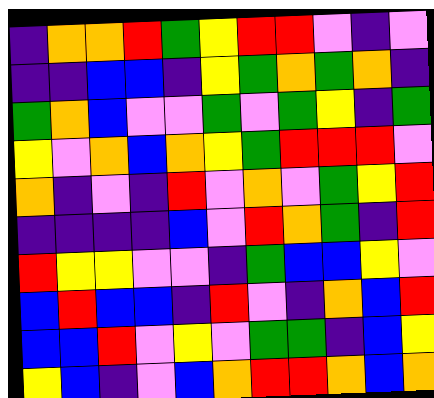[["indigo", "orange", "orange", "red", "green", "yellow", "red", "red", "violet", "indigo", "violet"], ["indigo", "indigo", "blue", "blue", "indigo", "yellow", "green", "orange", "green", "orange", "indigo"], ["green", "orange", "blue", "violet", "violet", "green", "violet", "green", "yellow", "indigo", "green"], ["yellow", "violet", "orange", "blue", "orange", "yellow", "green", "red", "red", "red", "violet"], ["orange", "indigo", "violet", "indigo", "red", "violet", "orange", "violet", "green", "yellow", "red"], ["indigo", "indigo", "indigo", "indigo", "blue", "violet", "red", "orange", "green", "indigo", "red"], ["red", "yellow", "yellow", "violet", "violet", "indigo", "green", "blue", "blue", "yellow", "violet"], ["blue", "red", "blue", "blue", "indigo", "red", "violet", "indigo", "orange", "blue", "red"], ["blue", "blue", "red", "violet", "yellow", "violet", "green", "green", "indigo", "blue", "yellow"], ["yellow", "blue", "indigo", "violet", "blue", "orange", "red", "red", "orange", "blue", "orange"]]